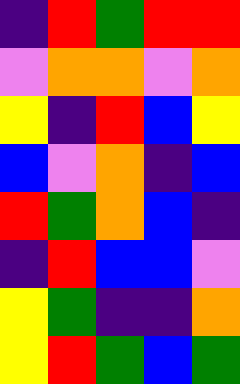[["indigo", "red", "green", "red", "red"], ["violet", "orange", "orange", "violet", "orange"], ["yellow", "indigo", "red", "blue", "yellow"], ["blue", "violet", "orange", "indigo", "blue"], ["red", "green", "orange", "blue", "indigo"], ["indigo", "red", "blue", "blue", "violet"], ["yellow", "green", "indigo", "indigo", "orange"], ["yellow", "red", "green", "blue", "green"]]